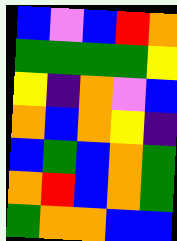[["blue", "violet", "blue", "red", "orange"], ["green", "green", "green", "green", "yellow"], ["yellow", "indigo", "orange", "violet", "blue"], ["orange", "blue", "orange", "yellow", "indigo"], ["blue", "green", "blue", "orange", "green"], ["orange", "red", "blue", "orange", "green"], ["green", "orange", "orange", "blue", "blue"]]